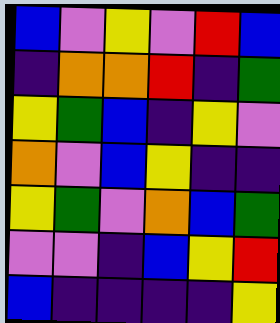[["blue", "violet", "yellow", "violet", "red", "blue"], ["indigo", "orange", "orange", "red", "indigo", "green"], ["yellow", "green", "blue", "indigo", "yellow", "violet"], ["orange", "violet", "blue", "yellow", "indigo", "indigo"], ["yellow", "green", "violet", "orange", "blue", "green"], ["violet", "violet", "indigo", "blue", "yellow", "red"], ["blue", "indigo", "indigo", "indigo", "indigo", "yellow"]]